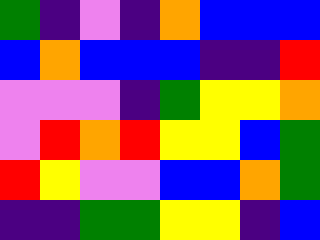[["green", "indigo", "violet", "indigo", "orange", "blue", "blue", "blue"], ["blue", "orange", "blue", "blue", "blue", "indigo", "indigo", "red"], ["violet", "violet", "violet", "indigo", "green", "yellow", "yellow", "orange"], ["violet", "red", "orange", "red", "yellow", "yellow", "blue", "green"], ["red", "yellow", "violet", "violet", "blue", "blue", "orange", "green"], ["indigo", "indigo", "green", "green", "yellow", "yellow", "indigo", "blue"]]